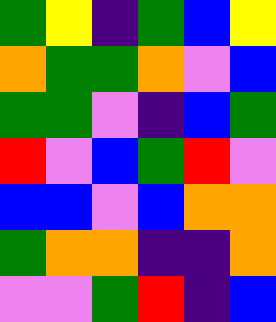[["green", "yellow", "indigo", "green", "blue", "yellow"], ["orange", "green", "green", "orange", "violet", "blue"], ["green", "green", "violet", "indigo", "blue", "green"], ["red", "violet", "blue", "green", "red", "violet"], ["blue", "blue", "violet", "blue", "orange", "orange"], ["green", "orange", "orange", "indigo", "indigo", "orange"], ["violet", "violet", "green", "red", "indigo", "blue"]]